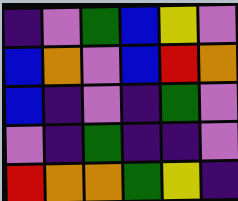[["indigo", "violet", "green", "blue", "yellow", "violet"], ["blue", "orange", "violet", "blue", "red", "orange"], ["blue", "indigo", "violet", "indigo", "green", "violet"], ["violet", "indigo", "green", "indigo", "indigo", "violet"], ["red", "orange", "orange", "green", "yellow", "indigo"]]